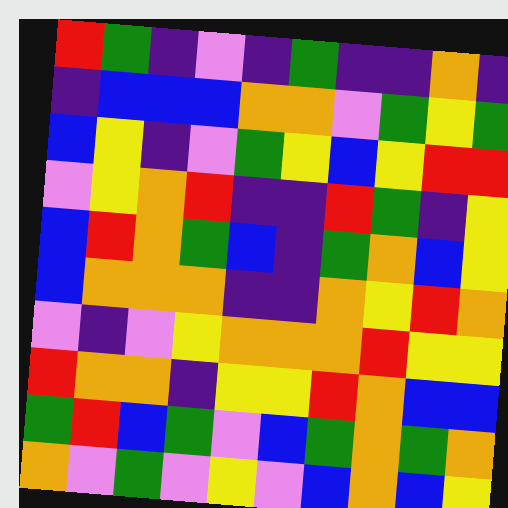[["red", "green", "indigo", "violet", "indigo", "green", "indigo", "indigo", "orange", "indigo"], ["indigo", "blue", "blue", "blue", "orange", "orange", "violet", "green", "yellow", "green"], ["blue", "yellow", "indigo", "violet", "green", "yellow", "blue", "yellow", "red", "red"], ["violet", "yellow", "orange", "red", "indigo", "indigo", "red", "green", "indigo", "yellow"], ["blue", "red", "orange", "green", "blue", "indigo", "green", "orange", "blue", "yellow"], ["blue", "orange", "orange", "orange", "indigo", "indigo", "orange", "yellow", "red", "orange"], ["violet", "indigo", "violet", "yellow", "orange", "orange", "orange", "red", "yellow", "yellow"], ["red", "orange", "orange", "indigo", "yellow", "yellow", "red", "orange", "blue", "blue"], ["green", "red", "blue", "green", "violet", "blue", "green", "orange", "green", "orange"], ["orange", "violet", "green", "violet", "yellow", "violet", "blue", "orange", "blue", "yellow"]]